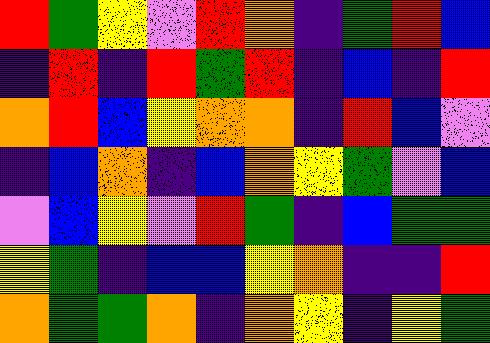[["red", "green", "yellow", "violet", "red", "orange", "indigo", "green", "red", "blue"], ["indigo", "red", "indigo", "red", "green", "red", "indigo", "blue", "indigo", "red"], ["orange", "red", "blue", "yellow", "orange", "orange", "indigo", "red", "blue", "violet"], ["indigo", "blue", "orange", "indigo", "blue", "orange", "yellow", "green", "violet", "blue"], ["violet", "blue", "yellow", "violet", "red", "green", "indigo", "blue", "green", "green"], ["yellow", "green", "indigo", "blue", "blue", "yellow", "orange", "indigo", "indigo", "red"], ["orange", "green", "green", "orange", "indigo", "orange", "yellow", "indigo", "yellow", "green"]]